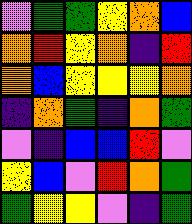[["violet", "green", "green", "yellow", "orange", "blue"], ["orange", "red", "yellow", "orange", "indigo", "red"], ["orange", "blue", "yellow", "yellow", "yellow", "orange"], ["indigo", "orange", "green", "indigo", "orange", "green"], ["violet", "indigo", "blue", "blue", "red", "violet"], ["yellow", "blue", "violet", "red", "orange", "green"], ["green", "yellow", "yellow", "violet", "indigo", "green"]]